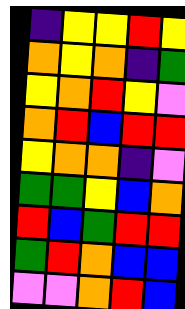[["indigo", "yellow", "yellow", "red", "yellow"], ["orange", "yellow", "orange", "indigo", "green"], ["yellow", "orange", "red", "yellow", "violet"], ["orange", "red", "blue", "red", "red"], ["yellow", "orange", "orange", "indigo", "violet"], ["green", "green", "yellow", "blue", "orange"], ["red", "blue", "green", "red", "red"], ["green", "red", "orange", "blue", "blue"], ["violet", "violet", "orange", "red", "blue"]]